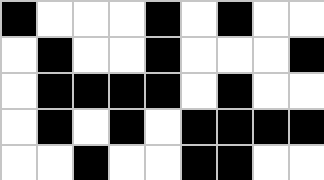[["black", "white", "white", "white", "black", "white", "black", "white", "white"], ["white", "black", "white", "white", "black", "white", "white", "white", "black"], ["white", "black", "black", "black", "black", "white", "black", "white", "white"], ["white", "black", "white", "black", "white", "black", "black", "black", "black"], ["white", "white", "black", "white", "white", "black", "black", "white", "white"]]